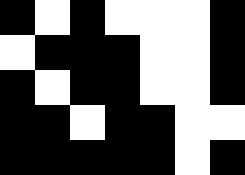[["black", "white", "black", "white", "white", "white", "black"], ["white", "black", "black", "black", "white", "white", "black"], ["black", "white", "black", "black", "white", "white", "black"], ["black", "black", "white", "black", "black", "white", "white"], ["black", "black", "black", "black", "black", "white", "black"]]